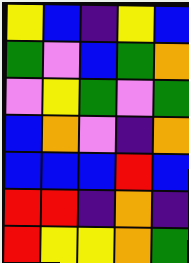[["yellow", "blue", "indigo", "yellow", "blue"], ["green", "violet", "blue", "green", "orange"], ["violet", "yellow", "green", "violet", "green"], ["blue", "orange", "violet", "indigo", "orange"], ["blue", "blue", "blue", "red", "blue"], ["red", "red", "indigo", "orange", "indigo"], ["red", "yellow", "yellow", "orange", "green"]]